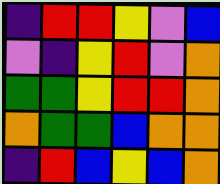[["indigo", "red", "red", "yellow", "violet", "blue"], ["violet", "indigo", "yellow", "red", "violet", "orange"], ["green", "green", "yellow", "red", "red", "orange"], ["orange", "green", "green", "blue", "orange", "orange"], ["indigo", "red", "blue", "yellow", "blue", "orange"]]